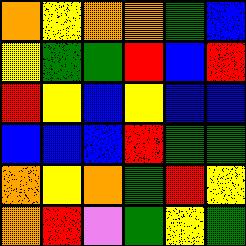[["orange", "yellow", "orange", "orange", "green", "blue"], ["yellow", "green", "green", "red", "blue", "red"], ["red", "yellow", "blue", "yellow", "blue", "blue"], ["blue", "blue", "blue", "red", "green", "green"], ["orange", "yellow", "orange", "green", "red", "yellow"], ["orange", "red", "violet", "green", "yellow", "green"]]